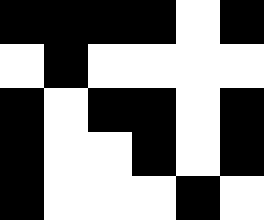[["black", "black", "black", "black", "white", "black"], ["white", "black", "white", "white", "white", "white"], ["black", "white", "black", "black", "white", "black"], ["black", "white", "white", "black", "white", "black"], ["black", "white", "white", "white", "black", "white"]]